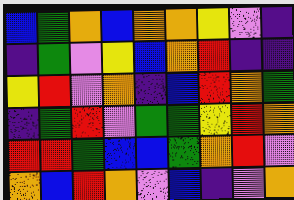[["blue", "green", "orange", "blue", "orange", "orange", "yellow", "violet", "indigo"], ["indigo", "green", "violet", "yellow", "blue", "orange", "red", "indigo", "indigo"], ["yellow", "red", "violet", "orange", "indigo", "blue", "red", "orange", "green"], ["indigo", "green", "red", "violet", "green", "green", "yellow", "red", "orange"], ["red", "red", "green", "blue", "blue", "green", "orange", "red", "violet"], ["orange", "blue", "red", "orange", "violet", "blue", "indigo", "violet", "orange"]]